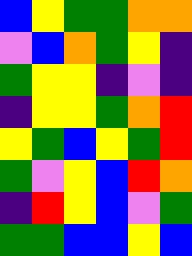[["blue", "yellow", "green", "green", "orange", "orange"], ["violet", "blue", "orange", "green", "yellow", "indigo"], ["green", "yellow", "yellow", "indigo", "violet", "indigo"], ["indigo", "yellow", "yellow", "green", "orange", "red"], ["yellow", "green", "blue", "yellow", "green", "red"], ["green", "violet", "yellow", "blue", "red", "orange"], ["indigo", "red", "yellow", "blue", "violet", "green"], ["green", "green", "blue", "blue", "yellow", "blue"]]